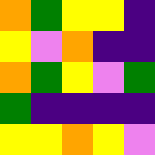[["orange", "green", "yellow", "yellow", "indigo"], ["yellow", "violet", "orange", "indigo", "indigo"], ["orange", "green", "yellow", "violet", "green"], ["green", "indigo", "indigo", "indigo", "indigo"], ["yellow", "yellow", "orange", "yellow", "violet"]]